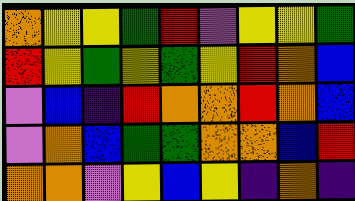[["orange", "yellow", "yellow", "green", "red", "violet", "yellow", "yellow", "green"], ["red", "yellow", "green", "yellow", "green", "yellow", "red", "orange", "blue"], ["violet", "blue", "indigo", "red", "orange", "orange", "red", "orange", "blue"], ["violet", "orange", "blue", "green", "green", "orange", "orange", "blue", "red"], ["orange", "orange", "violet", "yellow", "blue", "yellow", "indigo", "orange", "indigo"]]